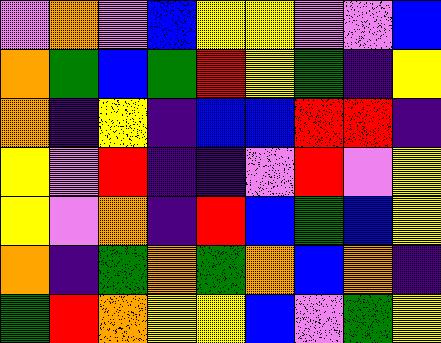[["violet", "orange", "violet", "blue", "yellow", "yellow", "violet", "violet", "blue"], ["orange", "green", "blue", "green", "red", "yellow", "green", "indigo", "yellow"], ["orange", "indigo", "yellow", "indigo", "blue", "blue", "red", "red", "indigo"], ["yellow", "violet", "red", "indigo", "indigo", "violet", "red", "violet", "yellow"], ["yellow", "violet", "orange", "indigo", "red", "blue", "green", "blue", "yellow"], ["orange", "indigo", "green", "orange", "green", "orange", "blue", "orange", "indigo"], ["green", "red", "orange", "yellow", "yellow", "blue", "violet", "green", "yellow"]]